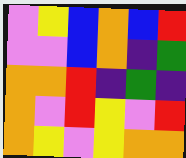[["violet", "yellow", "blue", "orange", "blue", "red"], ["violet", "violet", "blue", "orange", "indigo", "green"], ["orange", "orange", "red", "indigo", "green", "indigo"], ["orange", "violet", "red", "yellow", "violet", "red"], ["orange", "yellow", "violet", "yellow", "orange", "orange"]]